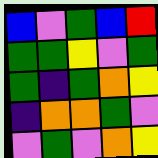[["blue", "violet", "green", "blue", "red"], ["green", "green", "yellow", "violet", "green"], ["green", "indigo", "green", "orange", "yellow"], ["indigo", "orange", "orange", "green", "violet"], ["violet", "green", "violet", "orange", "yellow"]]